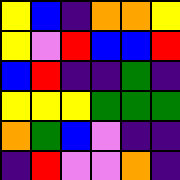[["yellow", "blue", "indigo", "orange", "orange", "yellow"], ["yellow", "violet", "red", "blue", "blue", "red"], ["blue", "red", "indigo", "indigo", "green", "indigo"], ["yellow", "yellow", "yellow", "green", "green", "green"], ["orange", "green", "blue", "violet", "indigo", "indigo"], ["indigo", "red", "violet", "violet", "orange", "indigo"]]